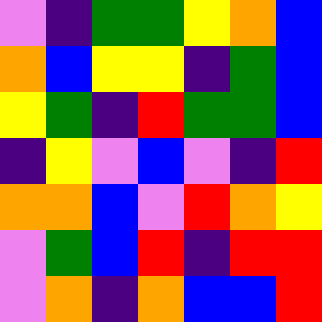[["violet", "indigo", "green", "green", "yellow", "orange", "blue"], ["orange", "blue", "yellow", "yellow", "indigo", "green", "blue"], ["yellow", "green", "indigo", "red", "green", "green", "blue"], ["indigo", "yellow", "violet", "blue", "violet", "indigo", "red"], ["orange", "orange", "blue", "violet", "red", "orange", "yellow"], ["violet", "green", "blue", "red", "indigo", "red", "red"], ["violet", "orange", "indigo", "orange", "blue", "blue", "red"]]